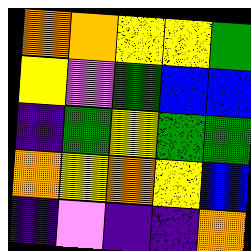[["orange", "orange", "yellow", "yellow", "green"], ["yellow", "violet", "green", "blue", "blue"], ["indigo", "green", "yellow", "green", "green"], ["orange", "yellow", "orange", "yellow", "blue"], ["indigo", "violet", "indigo", "indigo", "orange"]]